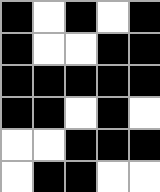[["black", "white", "black", "white", "black"], ["black", "white", "white", "black", "black"], ["black", "black", "black", "black", "black"], ["black", "black", "white", "black", "white"], ["white", "white", "black", "black", "black"], ["white", "black", "black", "white", "white"]]